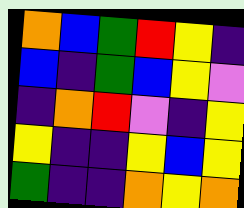[["orange", "blue", "green", "red", "yellow", "indigo"], ["blue", "indigo", "green", "blue", "yellow", "violet"], ["indigo", "orange", "red", "violet", "indigo", "yellow"], ["yellow", "indigo", "indigo", "yellow", "blue", "yellow"], ["green", "indigo", "indigo", "orange", "yellow", "orange"]]